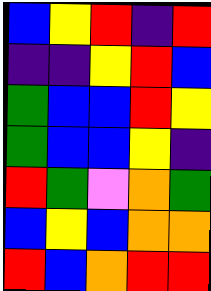[["blue", "yellow", "red", "indigo", "red"], ["indigo", "indigo", "yellow", "red", "blue"], ["green", "blue", "blue", "red", "yellow"], ["green", "blue", "blue", "yellow", "indigo"], ["red", "green", "violet", "orange", "green"], ["blue", "yellow", "blue", "orange", "orange"], ["red", "blue", "orange", "red", "red"]]